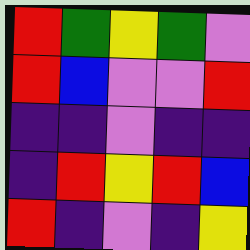[["red", "green", "yellow", "green", "violet"], ["red", "blue", "violet", "violet", "red"], ["indigo", "indigo", "violet", "indigo", "indigo"], ["indigo", "red", "yellow", "red", "blue"], ["red", "indigo", "violet", "indigo", "yellow"]]